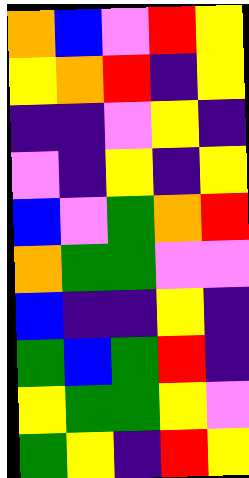[["orange", "blue", "violet", "red", "yellow"], ["yellow", "orange", "red", "indigo", "yellow"], ["indigo", "indigo", "violet", "yellow", "indigo"], ["violet", "indigo", "yellow", "indigo", "yellow"], ["blue", "violet", "green", "orange", "red"], ["orange", "green", "green", "violet", "violet"], ["blue", "indigo", "indigo", "yellow", "indigo"], ["green", "blue", "green", "red", "indigo"], ["yellow", "green", "green", "yellow", "violet"], ["green", "yellow", "indigo", "red", "yellow"]]